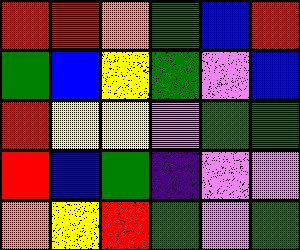[["red", "red", "orange", "green", "blue", "red"], ["green", "blue", "yellow", "green", "violet", "blue"], ["red", "yellow", "yellow", "violet", "green", "green"], ["red", "blue", "green", "indigo", "violet", "violet"], ["orange", "yellow", "red", "green", "violet", "green"]]